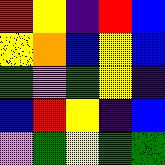[["red", "yellow", "indigo", "red", "blue"], ["yellow", "orange", "blue", "yellow", "blue"], ["green", "violet", "green", "yellow", "indigo"], ["blue", "red", "yellow", "indigo", "blue"], ["violet", "green", "yellow", "green", "green"]]